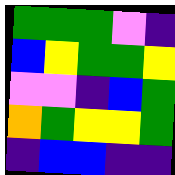[["green", "green", "green", "violet", "indigo"], ["blue", "yellow", "green", "green", "yellow"], ["violet", "violet", "indigo", "blue", "green"], ["orange", "green", "yellow", "yellow", "green"], ["indigo", "blue", "blue", "indigo", "indigo"]]